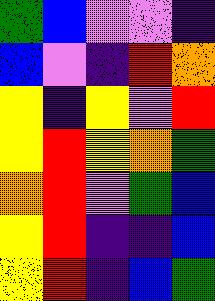[["green", "blue", "violet", "violet", "indigo"], ["blue", "violet", "indigo", "red", "orange"], ["yellow", "indigo", "yellow", "violet", "red"], ["yellow", "red", "yellow", "orange", "green"], ["orange", "red", "violet", "green", "blue"], ["yellow", "red", "indigo", "indigo", "blue"], ["yellow", "red", "indigo", "blue", "green"]]